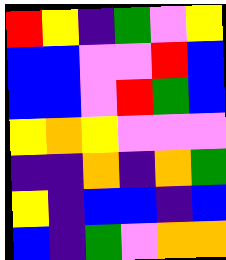[["red", "yellow", "indigo", "green", "violet", "yellow"], ["blue", "blue", "violet", "violet", "red", "blue"], ["blue", "blue", "violet", "red", "green", "blue"], ["yellow", "orange", "yellow", "violet", "violet", "violet"], ["indigo", "indigo", "orange", "indigo", "orange", "green"], ["yellow", "indigo", "blue", "blue", "indigo", "blue"], ["blue", "indigo", "green", "violet", "orange", "orange"]]